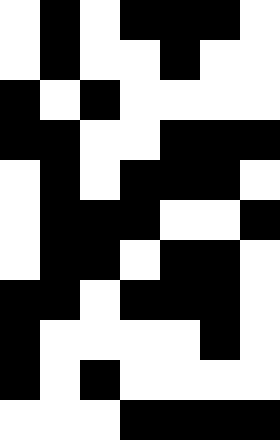[["white", "black", "white", "black", "black", "black", "white"], ["white", "black", "white", "white", "black", "white", "white"], ["black", "white", "black", "white", "white", "white", "white"], ["black", "black", "white", "white", "black", "black", "black"], ["white", "black", "white", "black", "black", "black", "white"], ["white", "black", "black", "black", "white", "white", "black"], ["white", "black", "black", "white", "black", "black", "white"], ["black", "black", "white", "black", "black", "black", "white"], ["black", "white", "white", "white", "white", "black", "white"], ["black", "white", "black", "white", "white", "white", "white"], ["white", "white", "white", "black", "black", "black", "black"]]